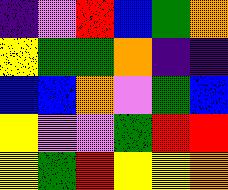[["indigo", "violet", "red", "blue", "green", "orange"], ["yellow", "green", "green", "orange", "indigo", "indigo"], ["blue", "blue", "orange", "violet", "green", "blue"], ["yellow", "violet", "violet", "green", "red", "red"], ["yellow", "green", "red", "yellow", "yellow", "orange"]]